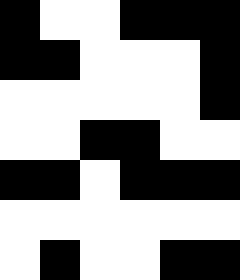[["black", "white", "white", "black", "black", "black"], ["black", "black", "white", "white", "white", "black"], ["white", "white", "white", "white", "white", "black"], ["white", "white", "black", "black", "white", "white"], ["black", "black", "white", "black", "black", "black"], ["white", "white", "white", "white", "white", "white"], ["white", "black", "white", "white", "black", "black"]]